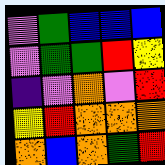[["violet", "green", "blue", "blue", "blue"], ["violet", "green", "green", "red", "yellow"], ["indigo", "violet", "orange", "violet", "red"], ["yellow", "red", "orange", "orange", "orange"], ["orange", "blue", "orange", "green", "red"]]